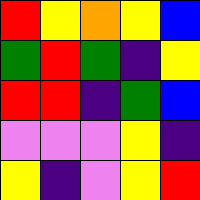[["red", "yellow", "orange", "yellow", "blue"], ["green", "red", "green", "indigo", "yellow"], ["red", "red", "indigo", "green", "blue"], ["violet", "violet", "violet", "yellow", "indigo"], ["yellow", "indigo", "violet", "yellow", "red"]]